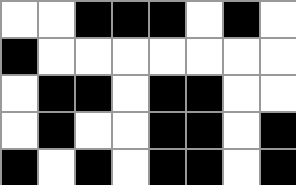[["white", "white", "black", "black", "black", "white", "black", "white"], ["black", "white", "white", "white", "white", "white", "white", "white"], ["white", "black", "black", "white", "black", "black", "white", "white"], ["white", "black", "white", "white", "black", "black", "white", "black"], ["black", "white", "black", "white", "black", "black", "white", "black"]]